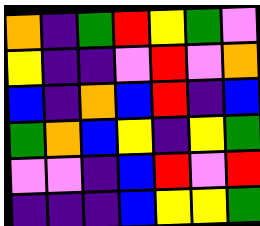[["orange", "indigo", "green", "red", "yellow", "green", "violet"], ["yellow", "indigo", "indigo", "violet", "red", "violet", "orange"], ["blue", "indigo", "orange", "blue", "red", "indigo", "blue"], ["green", "orange", "blue", "yellow", "indigo", "yellow", "green"], ["violet", "violet", "indigo", "blue", "red", "violet", "red"], ["indigo", "indigo", "indigo", "blue", "yellow", "yellow", "green"]]